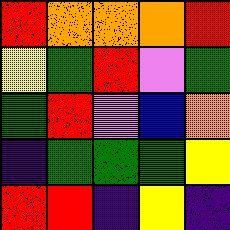[["red", "orange", "orange", "orange", "red"], ["yellow", "green", "red", "violet", "green"], ["green", "red", "violet", "blue", "orange"], ["indigo", "green", "green", "green", "yellow"], ["red", "red", "indigo", "yellow", "indigo"]]